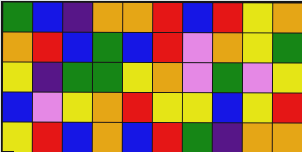[["green", "blue", "indigo", "orange", "orange", "red", "blue", "red", "yellow", "orange"], ["orange", "red", "blue", "green", "blue", "red", "violet", "orange", "yellow", "green"], ["yellow", "indigo", "green", "green", "yellow", "orange", "violet", "green", "violet", "yellow"], ["blue", "violet", "yellow", "orange", "red", "yellow", "yellow", "blue", "yellow", "red"], ["yellow", "red", "blue", "orange", "blue", "red", "green", "indigo", "orange", "orange"]]